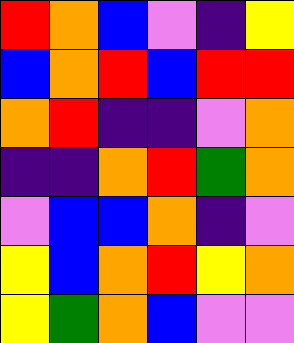[["red", "orange", "blue", "violet", "indigo", "yellow"], ["blue", "orange", "red", "blue", "red", "red"], ["orange", "red", "indigo", "indigo", "violet", "orange"], ["indigo", "indigo", "orange", "red", "green", "orange"], ["violet", "blue", "blue", "orange", "indigo", "violet"], ["yellow", "blue", "orange", "red", "yellow", "orange"], ["yellow", "green", "orange", "blue", "violet", "violet"]]